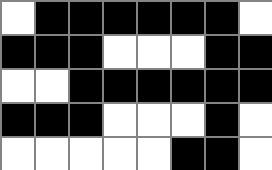[["white", "black", "black", "black", "black", "black", "black", "white"], ["black", "black", "black", "white", "white", "white", "black", "black"], ["white", "white", "black", "black", "black", "black", "black", "black"], ["black", "black", "black", "white", "white", "white", "black", "white"], ["white", "white", "white", "white", "white", "black", "black", "white"]]